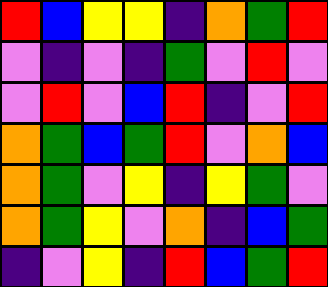[["red", "blue", "yellow", "yellow", "indigo", "orange", "green", "red"], ["violet", "indigo", "violet", "indigo", "green", "violet", "red", "violet"], ["violet", "red", "violet", "blue", "red", "indigo", "violet", "red"], ["orange", "green", "blue", "green", "red", "violet", "orange", "blue"], ["orange", "green", "violet", "yellow", "indigo", "yellow", "green", "violet"], ["orange", "green", "yellow", "violet", "orange", "indigo", "blue", "green"], ["indigo", "violet", "yellow", "indigo", "red", "blue", "green", "red"]]